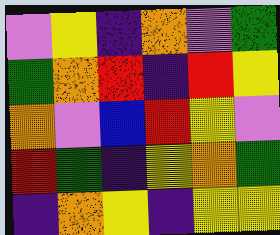[["violet", "yellow", "indigo", "orange", "violet", "green"], ["green", "orange", "red", "indigo", "red", "yellow"], ["orange", "violet", "blue", "red", "yellow", "violet"], ["red", "green", "indigo", "yellow", "orange", "green"], ["indigo", "orange", "yellow", "indigo", "yellow", "yellow"]]